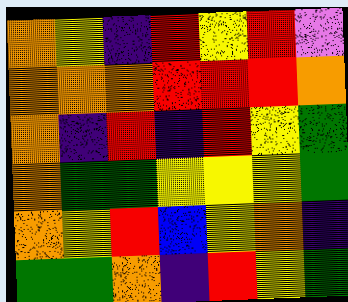[["orange", "yellow", "indigo", "red", "yellow", "red", "violet"], ["orange", "orange", "orange", "red", "red", "red", "orange"], ["orange", "indigo", "red", "indigo", "red", "yellow", "green"], ["orange", "green", "green", "yellow", "yellow", "yellow", "green"], ["orange", "yellow", "red", "blue", "yellow", "orange", "indigo"], ["green", "green", "orange", "indigo", "red", "yellow", "green"]]